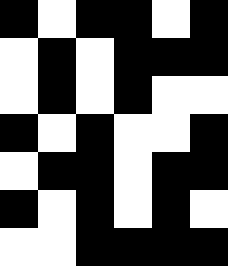[["black", "white", "black", "black", "white", "black"], ["white", "black", "white", "black", "black", "black"], ["white", "black", "white", "black", "white", "white"], ["black", "white", "black", "white", "white", "black"], ["white", "black", "black", "white", "black", "black"], ["black", "white", "black", "white", "black", "white"], ["white", "white", "black", "black", "black", "black"]]